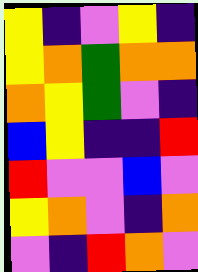[["yellow", "indigo", "violet", "yellow", "indigo"], ["yellow", "orange", "green", "orange", "orange"], ["orange", "yellow", "green", "violet", "indigo"], ["blue", "yellow", "indigo", "indigo", "red"], ["red", "violet", "violet", "blue", "violet"], ["yellow", "orange", "violet", "indigo", "orange"], ["violet", "indigo", "red", "orange", "violet"]]